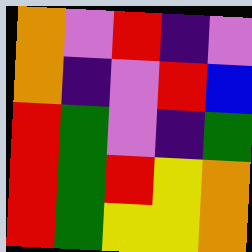[["orange", "violet", "red", "indigo", "violet"], ["orange", "indigo", "violet", "red", "blue"], ["red", "green", "violet", "indigo", "green"], ["red", "green", "red", "yellow", "orange"], ["red", "green", "yellow", "yellow", "orange"]]